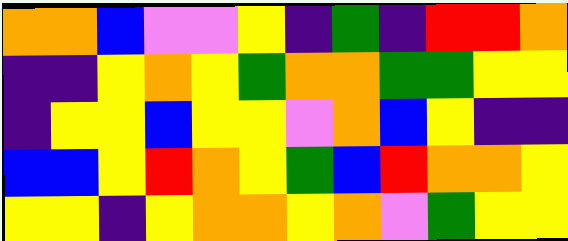[["orange", "orange", "blue", "violet", "violet", "yellow", "indigo", "green", "indigo", "red", "red", "orange"], ["indigo", "indigo", "yellow", "orange", "yellow", "green", "orange", "orange", "green", "green", "yellow", "yellow"], ["indigo", "yellow", "yellow", "blue", "yellow", "yellow", "violet", "orange", "blue", "yellow", "indigo", "indigo"], ["blue", "blue", "yellow", "red", "orange", "yellow", "green", "blue", "red", "orange", "orange", "yellow"], ["yellow", "yellow", "indigo", "yellow", "orange", "orange", "yellow", "orange", "violet", "green", "yellow", "yellow"]]